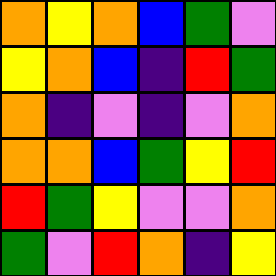[["orange", "yellow", "orange", "blue", "green", "violet"], ["yellow", "orange", "blue", "indigo", "red", "green"], ["orange", "indigo", "violet", "indigo", "violet", "orange"], ["orange", "orange", "blue", "green", "yellow", "red"], ["red", "green", "yellow", "violet", "violet", "orange"], ["green", "violet", "red", "orange", "indigo", "yellow"]]